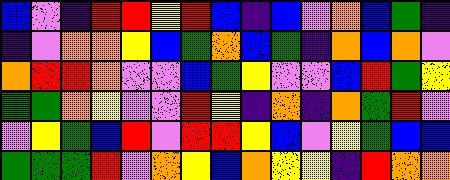[["blue", "violet", "indigo", "red", "red", "yellow", "red", "blue", "indigo", "blue", "violet", "orange", "blue", "green", "indigo"], ["indigo", "violet", "orange", "orange", "yellow", "blue", "green", "orange", "blue", "green", "indigo", "orange", "blue", "orange", "violet"], ["orange", "red", "red", "orange", "violet", "violet", "blue", "green", "yellow", "violet", "violet", "blue", "red", "green", "yellow"], ["green", "green", "orange", "yellow", "violet", "violet", "red", "yellow", "indigo", "orange", "indigo", "orange", "green", "red", "violet"], ["violet", "yellow", "green", "blue", "red", "violet", "red", "red", "yellow", "blue", "violet", "yellow", "green", "blue", "blue"], ["green", "green", "green", "red", "violet", "orange", "yellow", "blue", "orange", "yellow", "yellow", "indigo", "red", "orange", "orange"]]